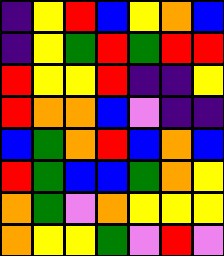[["indigo", "yellow", "red", "blue", "yellow", "orange", "blue"], ["indigo", "yellow", "green", "red", "green", "red", "red"], ["red", "yellow", "yellow", "red", "indigo", "indigo", "yellow"], ["red", "orange", "orange", "blue", "violet", "indigo", "indigo"], ["blue", "green", "orange", "red", "blue", "orange", "blue"], ["red", "green", "blue", "blue", "green", "orange", "yellow"], ["orange", "green", "violet", "orange", "yellow", "yellow", "yellow"], ["orange", "yellow", "yellow", "green", "violet", "red", "violet"]]